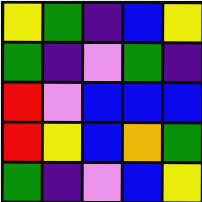[["yellow", "green", "indigo", "blue", "yellow"], ["green", "indigo", "violet", "green", "indigo"], ["red", "violet", "blue", "blue", "blue"], ["red", "yellow", "blue", "orange", "green"], ["green", "indigo", "violet", "blue", "yellow"]]